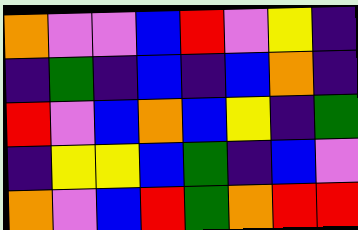[["orange", "violet", "violet", "blue", "red", "violet", "yellow", "indigo"], ["indigo", "green", "indigo", "blue", "indigo", "blue", "orange", "indigo"], ["red", "violet", "blue", "orange", "blue", "yellow", "indigo", "green"], ["indigo", "yellow", "yellow", "blue", "green", "indigo", "blue", "violet"], ["orange", "violet", "blue", "red", "green", "orange", "red", "red"]]